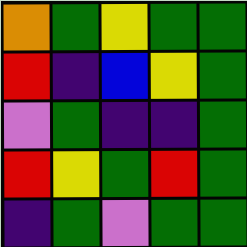[["orange", "green", "yellow", "green", "green"], ["red", "indigo", "blue", "yellow", "green"], ["violet", "green", "indigo", "indigo", "green"], ["red", "yellow", "green", "red", "green"], ["indigo", "green", "violet", "green", "green"]]